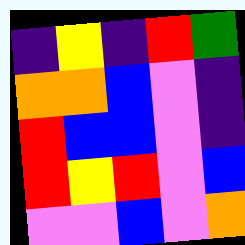[["indigo", "yellow", "indigo", "red", "green"], ["orange", "orange", "blue", "violet", "indigo"], ["red", "blue", "blue", "violet", "indigo"], ["red", "yellow", "red", "violet", "blue"], ["violet", "violet", "blue", "violet", "orange"]]